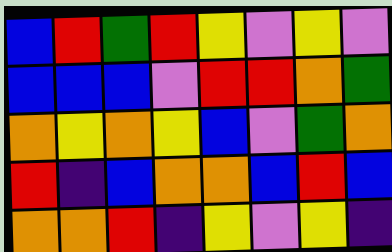[["blue", "red", "green", "red", "yellow", "violet", "yellow", "violet"], ["blue", "blue", "blue", "violet", "red", "red", "orange", "green"], ["orange", "yellow", "orange", "yellow", "blue", "violet", "green", "orange"], ["red", "indigo", "blue", "orange", "orange", "blue", "red", "blue"], ["orange", "orange", "red", "indigo", "yellow", "violet", "yellow", "indigo"]]